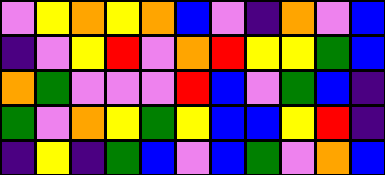[["violet", "yellow", "orange", "yellow", "orange", "blue", "violet", "indigo", "orange", "violet", "blue"], ["indigo", "violet", "yellow", "red", "violet", "orange", "red", "yellow", "yellow", "green", "blue"], ["orange", "green", "violet", "violet", "violet", "red", "blue", "violet", "green", "blue", "indigo"], ["green", "violet", "orange", "yellow", "green", "yellow", "blue", "blue", "yellow", "red", "indigo"], ["indigo", "yellow", "indigo", "green", "blue", "violet", "blue", "green", "violet", "orange", "blue"]]